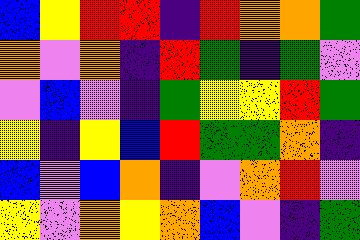[["blue", "yellow", "red", "red", "indigo", "red", "orange", "orange", "green"], ["orange", "violet", "orange", "indigo", "red", "green", "indigo", "green", "violet"], ["violet", "blue", "violet", "indigo", "green", "yellow", "yellow", "red", "green"], ["yellow", "indigo", "yellow", "blue", "red", "green", "green", "orange", "indigo"], ["blue", "violet", "blue", "orange", "indigo", "violet", "orange", "red", "violet"], ["yellow", "violet", "orange", "yellow", "orange", "blue", "violet", "indigo", "green"]]